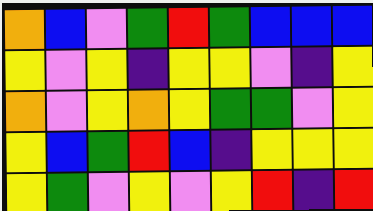[["orange", "blue", "violet", "green", "red", "green", "blue", "blue", "blue"], ["yellow", "violet", "yellow", "indigo", "yellow", "yellow", "violet", "indigo", "yellow"], ["orange", "violet", "yellow", "orange", "yellow", "green", "green", "violet", "yellow"], ["yellow", "blue", "green", "red", "blue", "indigo", "yellow", "yellow", "yellow"], ["yellow", "green", "violet", "yellow", "violet", "yellow", "red", "indigo", "red"]]